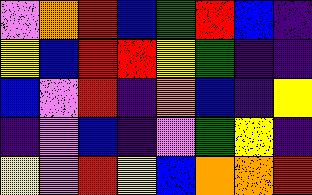[["violet", "orange", "red", "blue", "green", "red", "blue", "indigo"], ["yellow", "blue", "red", "red", "yellow", "green", "indigo", "indigo"], ["blue", "violet", "red", "indigo", "orange", "blue", "indigo", "yellow"], ["indigo", "violet", "blue", "indigo", "violet", "green", "yellow", "indigo"], ["yellow", "violet", "red", "yellow", "blue", "orange", "orange", "red"]]